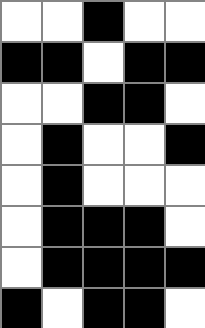[["white", "white", "black", "white", "white"], ["black", "black", "white", "black", "black"], ["white", "white", "black", "black", "white"], ["white", "black", "white", "white", "black"], ["white", "black", "white", "white", "white"], ["white", "black", "black", "black", "white"], ["white", "black", "black", "black", "black"], ["black", "white", "black", "black", "white"]]